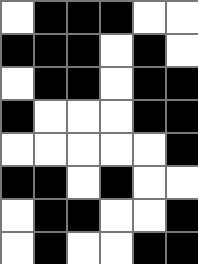[["white", "black", "black", "black", "white", "white"], ["black", "black", "black", "white", "black", "white"], ["white", "black", "black", "white", "black", "black"], ["black", "white", "white", "white", "black", "black"], ["white", "white", "white", "white", "white", "black"], ["black", "black", "white", "black", "white", "white"], ["white", "black", "black", "white", "white", "black"], ["white", "black", "white", "white", "black", "black"]]